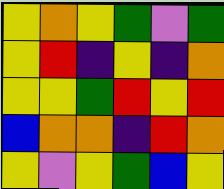[["yellow", "orange", "yellow", "green", "violet", "green"], ["yellow", "red", "indigo", "yellow", "indigo", "orange"], ["yellow", "yellow", "green", "red", "yellow", "red"], ["blue", "orange", "orange", "indigo", "red", "orange"], ["yellow", "violet", "yellow", "green", "blue", "yellow"]]